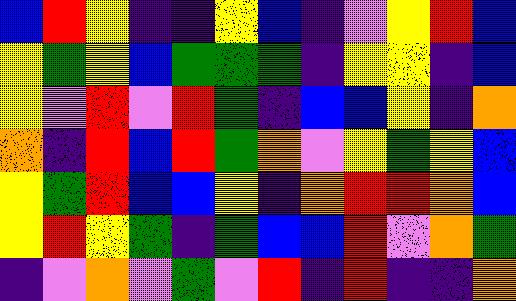[["blue", "red", "yellow", "indigo", "indigo", "yellow", "blue", "indigo", "violet", "yellow", "red", "blue"], ["yellow", "green", "yellow", "blue", "green", "green", "green", "indigo", "yellow", "yellow", "indigo", "blue"], ["yellow", "violet", "red", "violet", "red", "green", "indigo", "blue", "blue", "yellow", "indigo", "orange"], ["orange", "indigo", "red", "blue", "red", "green", "orange", "violet", "yellow", "green", "yellow", "blue"], ["yellow", "green", "red", "blue", "blue", "yellow", "indigo", "orange", "red", "red", "orange", "blue"], ["yellow", "red", "yellow", "green", "indigo", "green", "blue", "blue", "red", "violet", "orange", "green"], ["indigo", "violet", "orange", "violet", "green", "violet", "red", "indigo", "red", "indigo", "indigo", "orange"]]